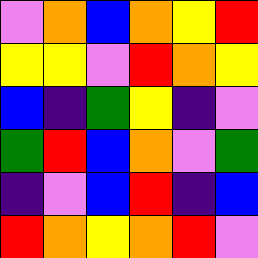[["violet", "orange", "blue", "orange", "yellow", "red"], ["yellow", "yellow", "violet", "red", "orange", "yellow"], ["blue", "indigo", "green", "yellow", "indigo", "violet"], ["green", "red", "blue", "orange", "violet", "green"], ["indigo", "violet", "blue", "red", "indigo", "blue"], ["red", "orange", "yellow", "orange", "red", "violet"]]